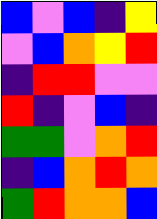[["blue", "violet", "blue", "indigo", "yellow"], ["violet", "blue", "orange", "yellow", "red"], ["indigo", "red", "red", "violet", "violet"], ["red", "indigo", "violet", "blue", "indigo"], ["green", "green", "violet", "orange", "red"], ["indigo", "blue", "orange", "red", "orange"], ["green", "red", "orange", "orange", "blue"]]